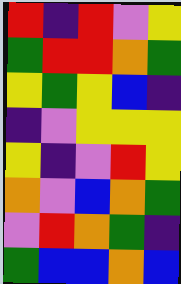[["red", "indigo", "red", "violet", "yellow"], ["green", "red", "red", "orange", "green"], ["yellow", "green", "yellow", "blue", "indigo"], ["indigo", "violet", "yellow", "yellow", "yellow"], ["yellow", "indigo", "violet", "red", "yellow"], ["orange", "violet", "blue", "orange", "green"], ["violet", "red", "orange", "green", "indigo"], ["green", "blue", "blue", "orange", "blue"]]